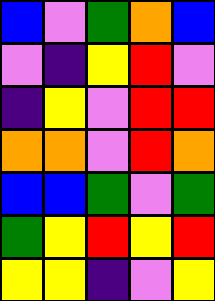[["blue", "violet", "green", "orange", "blue"], ["violet", "indigo", "yellow", "red", "violet"], ["indigo", "yellow", "violet", "red", "red"], ["orange", "orange", "violet", "red", "orange"], ["blue", "blue", "green", "violet", "green"], ["green", "yellow", "red", "yellow", "red"], ["yellow", "yellow", "indigo", "violet", "yellow"]]